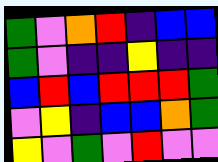[["green", "violet", "orange", "red", "indigo", "blue", "blue"], ["green", "violet", "indigo", "indigo", "yellow", "indigo", "indigo"], ["blue", "red", "blue", "red", "red", "red", "green"], ["violet", "yellow", "indigo", "blue", "blue", "orange", "green"], ["yellow", "violet", "green", "violet", "red", "violet", "violet"]]